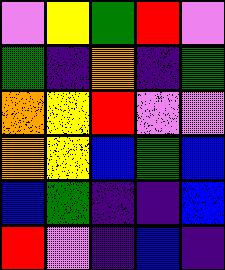[["violet", "yellow", "green", "red", "violet"], ["green", "indigo", "orange", "indigo", "green"], ["orange", "yellow", "red", "violet", "violet"], ["orange", "yellow", "blue", "green", "blue"], ["blue", "green", "indigo", "indigo", "blue"], ["red", "violet", "indigo", "blue", "indigo"]]